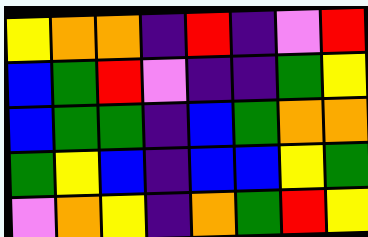[["yellow", "orange", "orange", "indigo", "red", "indigo", "violet", "red"], ["blue", "green", "red", "violet", "indigo", "indigo", "green", "yellow"], ["blue", "green", "green", "indigo", "blue", "green", "orange", "orange"], ["green", "yellow", "blue", "indigo", "blue", "blue", "yellow", "green"], ["violet", "orange", "yellow", "indigo", "orange", "green", "red", "yellow"]]